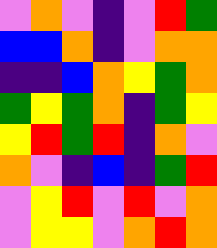[["violet", "orange", "violet", "indigo", "violet", "red", "green"], ["blue", "blue", "orange", "indigo", "violet", "orange", "orange"], ["indigo", "indigo", "blue", "orange", "yellow", "green", "orange"], ["green", "yellow", "green", "orange", "indigo", "green", "yellow"], ["yellow", "red", "green", "red", "indigo", "orange", "violet"], ["orange", "violet", "indigo", "blue", "indigo", "green", "red"], ["violet", "yellow", "red", "violet", "red", "violet", "orange"], ["violet", "yellow", "yellow", "violet", "orange", "red", "orange"]]